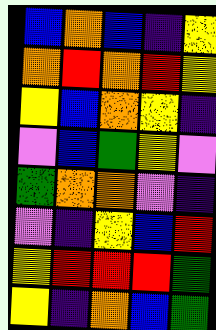[["blue", "orange", "blue", "indigo", "yellow"], ["orange", "red", "orange", "red", "yellow"], ["yellow", "blue", "orange", "yellow", "indigo"], ["violet", "blue", "green", "yellow", "violet"], ["green", "orange", "orange", "violet", "indigo"], ["violet", "indigo", "yellow", "blue", "red"], ["yellow", "red", "red", "red", "green"], ["yellow", "indigo", "orange", "blue", "green"]]